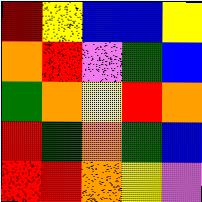[["red", "yellow", "blue", "blue", "yellow"], ["orange", "red", "violet", "green", "blue"], ["green", "orange", "yellow", "red", "orange"], ["red", "green", "orange", "green", "blue"], ["red", "red", "orange", "yellow", "violet"]]